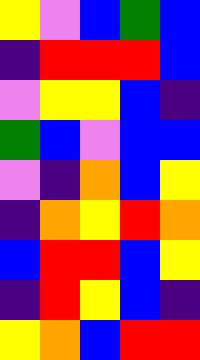[["yellow", "violet", "blue", "green", "blue"], ["indigo", "red", "red", "red", "blue"], ["violet", "yellow", "yellow", "blue", "indigo"], ["green", "blue", "violet", "blue", "blue"], ["violet", "indigo", "orange", "blue", "yellow"], ["indigo", "orange", "yellow", "red", "orange"], ["blue", "red", "red", "blue", "yellow"], ["indigo", "red", "yellow", "blue", "indigo"], ["yellow", "orange", "blue", "red", "red"]]